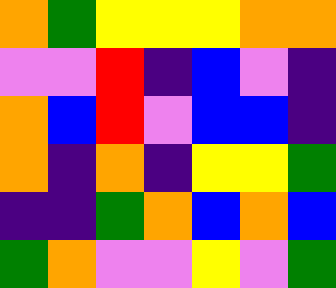[["orange", "green", "yellow", "yellow", "yellow", "orange", "orange"], ["violet", "violet", "red", "indigo", "blue", "violet", "indigo"], ["orange", "blue", "red", "violet", "blue", "blue", "indigo"], ["orange", "indigo", "orange", "indigo", "yellow", "yellow", "green"], ["indigo", "indigo", "green", "orange", "blue", "orange", "blue"], ["green", "orange", "violet", "violet", "yellow", "violet", "green"]]